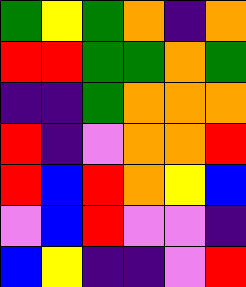[["green", "yellow", "green", "orange", "indigo", "orange"], ["red", "red", "green", "green", "orange", "green"], ["indigo", "indigo", "green", "orange", "orange", "orange"], ["red", "indigo", "violet", "orange", "orange", "red"], ["red", "blue", "red", "orange", "yellow", "blue"], ["violet", "blue", "red", "violet", "violet", "indigo"], ["blue", "yellow", "indigo", "indigo", "violet", "red"]]